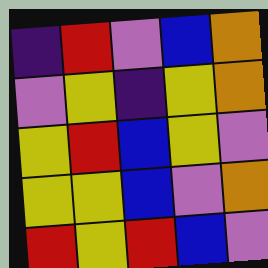[["indigo", "red", "violet", "blue", "orange"], ["violet", "yellow", "indigo", "yellow", "orange"], ["yellow", "red", "blue", "yellow", "violet"], ["yellow", "yellow", "blue", "violet", "orange"], ["red", "yellow", "red", "blue", "violet"]]